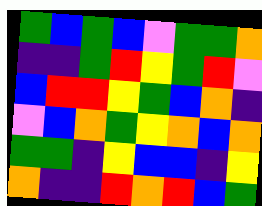[["green", "blue", "green", "blue", "violet", "green", "green", "orange"], ["indigo", "indigo", "green", "red", "yellow", "green", "red", "violet"], ["blue", "red", "red", "yellow", "green", "blue", "orange", "indigo"], ["violet", "blue", "orange", "green", "yellow", "orange", "blue", "orange"], ["green", "green", "indigo", "yellow", "blue", "blue", "indigo", "yellow"], ["orange", "indigo", "indigo", "red", "orange", "red", "blue", "green"]]